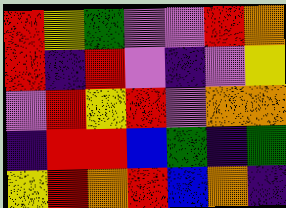[["red", "yellow", "green", "violet", "violet", "red", "orange"], ["red", "indigo", "red", "violet", "indigo", "violet", "yellow"], ["violet", "red", "yellow", "red", "violet", "orange", "orange"], ["indigo", "red", "red", "blue", "green", "indigo", "green"], ["yellow", "red", "orange", "red", "blue", "orange", "indigo"]]